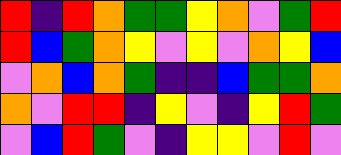[["red", "indigo", "red", "orange", "green", "green", "yellow", "orange", "violet", "green", "red"], ["red", "blue", "green", "orange", "yellow", "violet", "yellow", "violet", "orange", "yellow", "blue"], ["violet", "orange", "blue", "orange", "green", "indigo", "indigo", "blue", "green", "green", "orange"], ["orange", "violet", "red", "red", "indigo", "yellow", "violet", "indigo", "yellow", "red", "green"], ["violet", "blue", "red", "green", "violet", "indigo", "yellow", "yellow", "violet", "red", "violet"]]